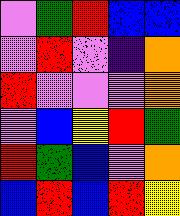[["violet", "green", "red", "blue", "blue"], ["violet", "red", "violet", "indigo", "orange"], ["red", "violet", "violet", "violet", "orange"], ["violet", "blue", "yellow", "red", "green"], ["red", "green", "blue", "violet", "orange"], ["blue", "red", "blue", "red", "yellow"]]